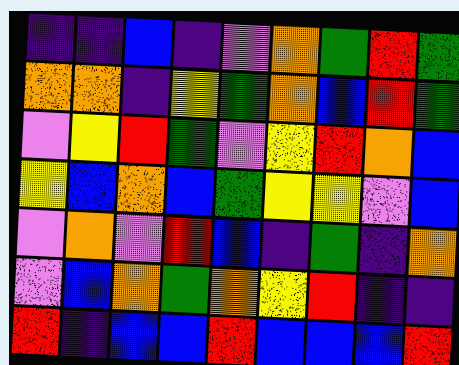[["indigo", "indigo", "blue", "indigo", "violet", "orange", "green", "red", "green"], ["orange", "orange", "indigo", "yellow", "green", "orange", "blue", "red", "green"], ["violet", "yellow", "red", "green", "violet", "yellow", "red", "orange", "blue"], ["yellow", "blue", "orange", "blue", "green", "yellow", "yellow", "violet", "blue"], ["violet", "orange", "violet", "red", "blue", "indigo", "green", "indigo", "orange"], ["violet", "blue", "orange", "green", "orange", "yellow", "red", "indigo", "indigo"], ["red", "indigo", "blue", "blue", "red", "blue", "blue", "blue", "red"]]